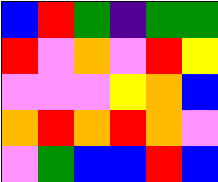[["blue", "red", "green", "indigo", "green", "green"], ["red", "violet", "orange", "violet", "red", "yellow"], ["violet", "violet", "violet", "yellow", "orange", "blue"], ["orange", "red", "orange", "red", "orange", "violet"], ["violet", "green", "blue", "blue", "red", "blue"]]